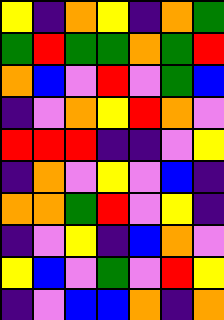[["yellow", "indigo", "orange", "yellow", "indigo", "orange", "green"], ["green", "red", "green", "green", "orange", "green", "red"], ["orange", "blue", "violet", "red", "violet", "green", "blue"], ["indigo", "violet", "orange", "yellow", "red", "orange", "violet"], ["red", "red", "red", "indigo", "indigo", "violet", "yellow"], ["indigo", "orange", "violet", "yellow", "violet", "blue", "indigo"], ["orange", "orange", "green", "red", "violet", "yellow", "indigo"], ["indigo", "violet", "yellow", "indigo", "blue", "orange", "violet"], ["yellow", "blue", "violet", "green", "violet", "red", "yellow"], ["indigo", "violet", "blue", "blue", "orange", "indigo", "orange"]]